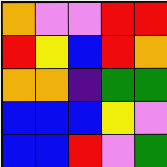[["orange", "violet", "violet", "red", "red"], ["red", "yellow", "blue", "red", "orange"], ["orange", "orange", "indigo", "green", "green"], ["blue", "blue", "blue", "yellow", "violet"], ["blue", "blue", "red", "violet", "green"]]